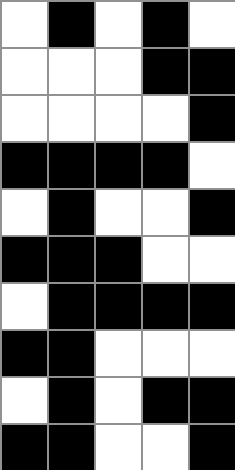[["white", "black", "white", "black", "white"], ["white", "white", "white", "black", "black"], ["white", "white", "white", "white", "black"], ["black", "black", "black", "black", "white"], ["white", "black", "white", "white", "black"], ["black", "black", "black", "white", "white"], ["white", "black", "black", "black", "black"], ["black", "black", "white", "white", "white"], ["white", "black", "white", "black", "black"], ["black", "black", "white", "white", "black"]]